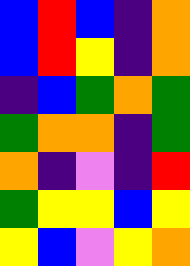[["blue", "red", "blue", "indigo", "orange"], ["blue", "red", "yellow", "indigo", "orange"], ["indigo", "blue", "green", "orange", "green"], ["green", "orange", "orange", "indigo", "green"], ["orange", "indigo", "violet", "indigo", "red"], ["green", "yellow", "yellow", "blue", "yellow"], ["yellow", "blue", "violet", "yellow", "orange"]]